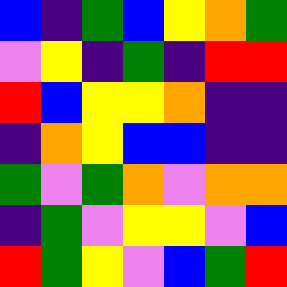[["blue", "indigo", "green", "blue", "yellow", "orange", "green"], ["violet", "yellow", "indigo", "green", "indigo", "red", "red"], ["red", "blue", "yellow", "yellow", "orange", "indigo", "indigo"], ["indigo", "orange", "yellow", "blue", "blue", "indigo", "indigo"], ["green", "violet", "green", "orange", "violet", "orange", "orange"], ["indigo", "green", "violet", "yellow", "yellow", "violet", "blue"], ["red", "green", "yellow", "violet", "blue", "green", "red"]]